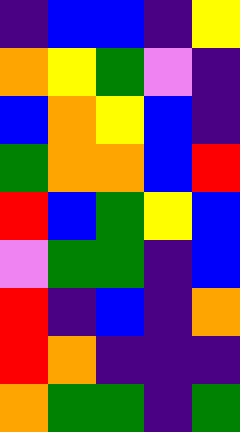[["indigo", "blue", "blue", "indigo", "yellow"], ["orange", "yellow", "green", "violet", "indigo"], ["blue", "orange", "yellow", "blue", "indigo"], ["green", "orange", "orange", "blue", "red"], ["red", "blue", "green", "yellow", "blue"], ["violet", "green", "green", "indigo", "blue"], ["red", "indigo", "blue", "indigo", "orange"], ["red", "orange", "indigo", "indigo", "indigo"], ["orange", "green", "green", "indigo", "green"]]